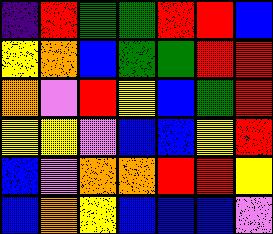[["indigo", "red", "green", "green", "red", "red", "blue"], ["yellow", "orange", "blue", "green", "green", "red", "red"], ["orange", "violet", "red", "yellow", "blue", "green", "red"], ["yellow", "yellow", "violet", "blue", "blue", "yellow", "red"], ["blue", "violet", "orange", "orange", "red", "red", "yellow"], ["blue", "orange", "yellow", "blue", "blue", "blue", "violet"]]